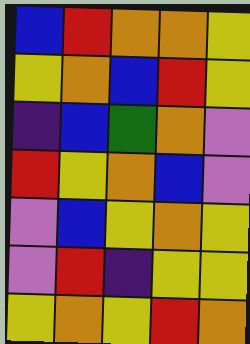[["blue", "red", "orange", "orange", "yellow"], ["yellow", "orange", "blue", "red", "yellow"], ["indigo", "blue", "green", "orange", "violet"], ["red", "yellow", "orange", "blue", "violet"], ["violet", "blue", "yellow", "orange", "yellow"], ["violet", "red", "indigo", "yellow", "yellow"], ["yellow", "orange", "yellow", "red", "orange"]]